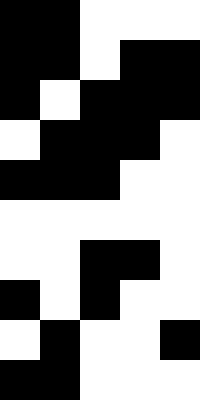[["black", "black", "white", "white", "white"], ["black", "black", "white", "black", "black"], ["black", "white", "black", "black", "black"], ["white", "black", "black", "black", "white"], ["black", "black", "black", "white", "white"], ["white", "white", "white", "white", "white"], ["white", "white", "black", "black", "white"], ["black", "white", "black", "white", "white"], ["white", "black", "white", "white", "black"], ["black", "black", "white", "white", "white"]]